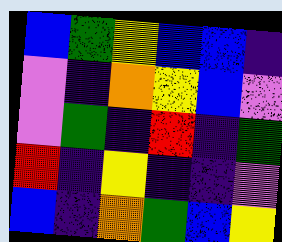[["blue", "green", "yellow", "blue", "blue", "indigo"], ["violet", "indigo", "orange", "yellow", "blue", "violet"], ["violet", "green", "indigo", "red", "indigo", "green"], ["red", "indigo", "yellow", "indigo", "indigo", "violet"], ["blue", "indigo", "orange", "green", "blue", "yellow"]]